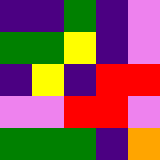[["indigo", "indigo", "green", "indigo", "violet"], ["green", "green", "yellow", "indigo", "violet"], ["indigo", "yellow", "indigo", "red", "red"], ["violet", "violet", "red", "red", "violet"], ["green", "green", "green", "indigo", "orange"]]